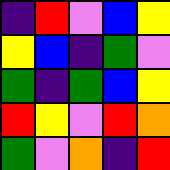[["indigo", "red", "violet", "blue", "yellow"], ["yellow", "blue", "indigo", "green", "violet"], ["green", "indigo", "green", "blue", "yellow"], ["red", "yellow", "violet", "red", "orange"], ["green", "violet", "orange", "indigo", "red"]]